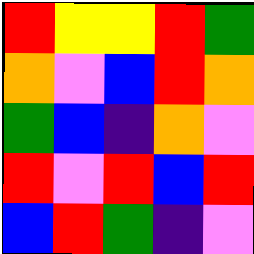[["red", "yellow", "yellow", "red", "green"], ["orange", "violet", "blue", "red", "orange"], ["green", "blue", "indigo", "orange", "violet"], ["red", "violet", "red", "blue", "red"], ["blue", "red", "green", "indigo", "violet"]]